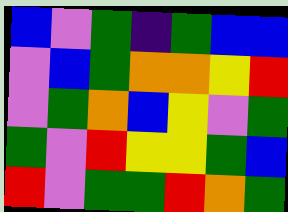[["blue", "violet", "green", "indigo", "green", "blue", "blue"], ["violet", "blue", "green", "orange", "orange", "yellow", "red"], ["violet", "green", "orange", "blue", "yellow", "violet", "green"], ["green", "violet", "red", "yellow", "yellow", "green", "blue"], ["red", "violet", "green", "green", "red", "orange", "green"]]